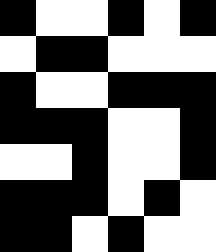[["black", "white", "white", "black", "white", "black"], ["white", "black", "black", "white", "white", "white"], ["black", "white", "white", "black", "black", "black"], ["black", "black", "black", "white", "white", "black"], ["white", "white", "black", "white", "white", "black"], ["black", "black", "black", "white", "black", "white"], ["black", "black", "white", "black", "white", "white"]]